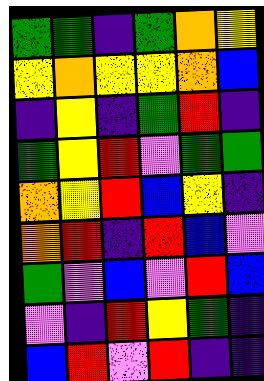[["green", "green", "indigo", "green", "orange", "yellow"], ["yellow", "orange", "yellow", "yellow", "orange", "blue"], ["indigo", "yellow", "indigo", "green", "red", "indigo"], ["green", "yellow", "red", "violet", "green", "green"], ["orange", "yellow", "red", "blue", "yellow", "indigo"], ["orange", "red", "indigo", "red", "blue", "violet"], ["green", "violet", "blue", "violet", "red", "blue"], ["violet", "indigo", "red", "yellow", "green", "indigo"], ["blue", "red", "violet", "red", "indigo", "indigo"]]